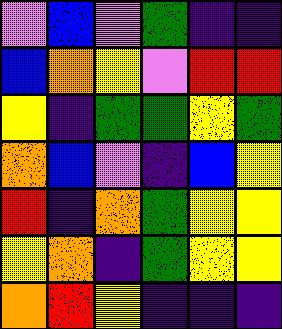[["violet", "blue", "violet", "green", "indigo", "indigo"], ["blue", "orange", "yellow", "violet", "red", "red"], ["yellow", "indigo", "green", "green", "yellow", "green"], ["orange", "blue", "violet", "indigo", "blue", "yellow"], ["red", "indigo", "orange", "green", "yellow", "yellow"], ["yellow", "orange", "indigo", "green", "yellow", "yellow"], ["orange", "red", "yellow", "indigo", "indigo", "indigo"]]